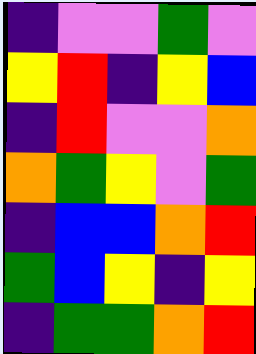[["indigo", "violet", "violet", "green", "violet"], ["yellow", "red", "indigo", "yellow", "blue"], ["indigo", "red", "violet", "violet", "orange"], ["orange", "green", "yellow", "violet", "green"], ["indigo", "blue", "blue", "orange", "red"], ["green", "blue", "yellow", "indigo", "yellow"], ["indigo", "green", "green", "orange", "red"]]